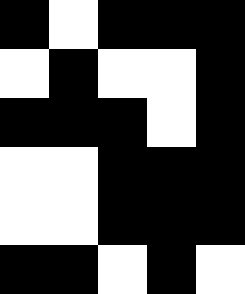[["black", "white", "black", "black", "black"], ["white", "black", "white", "white", "black"], ["black", "black", "black", "white", "black"], ["white", "white", "black", "black", "black"], ["white", "white", "black", "black", "black"], ["black", "black", "white", "black", "white"]]